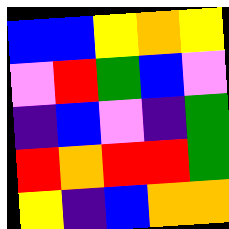[["blue", "blue", "yellow", "orange", "yellow"], ["violet", "red", "green", "blue", "violet"], ["indigo", "blue", "violet", "indigo", "green"], ["red", "orange", "red", "red", "green"], ["yellow", "indigo", "blue", "orange", "orange"]]